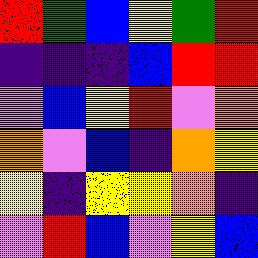[["red", "green", "blue", "yellow", "green", "red"], ["indigo", "indigo", "indigo", "blue", "red", "red"], ["violet", "blue", "yellow", "red", "violet", "orange"], ["orange", "violet", "blue", "indigo", "orange", "yellow"], ["yellow", "indigo", "yellow", "yellow", "orange", "indigo"], ["violet", "red", "blue", "violet", "yellow", "blue"]]